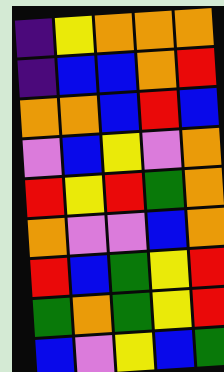[["indigo", "yellow", "orange", "orange", "orange"], ["indigo", "blue", "blue", "orange", "red"], ["orange", "orange", "blue", "red", "blue"], ["violet", "blue", "yellow", "violet", "orange"], ["red", "yellow", "red", "green", "orange"], ["orange", "violet", "violet", "blue", "orange"], ["red", "blue", "green", "yellow", "red"], ["green", "orange", "green", "yellow", "red"], ["blue", "violet", "yellow", "blue", "green"]]